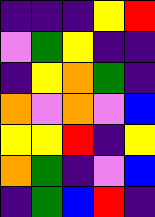[["indigo", "indigo", "indigo", "yellow", "red"], ["violet", "green", "yellow", "indigo", "indigo"], ["indigo", "yellow", "orange", "green", "indigo"], ["orange", "violet", "orange", "violet", "blue"], ["yellow", "yellow", "red", "indigo", "yellow"], ["orange", "green", "indigo", "violet", "blue"], ["indigo", "green", "blue", "red", "indigo"]]